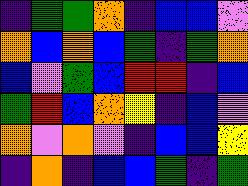[["indigo", "green", "green", "orange", "indigo", "blue", "blue", "violet"], ["orange", "blue", "orange", "blue", "green", "indigo", "green", "orange"], ["blue", "violet", "green", "blue", "red", "red", "indigo", "blue"], ["green", "red", "blue", "orange", "yellow", "indigo", "blue", "violet"], ["orange", "violet", "orange", "violet", "indigo", "blue", "blue", "yellow"], ["indigo", "orange", "indigo", "blue", "blue", "green", "indigo", "green"]]